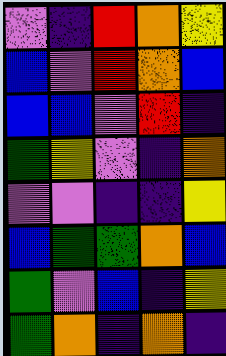[["violet", "indigo", "red", "orange", "yellow"], ["blue", "violet", "red", "orange", "blue"], ["blue", "blue", "violet", "red", "indigo"], ["green", "yellow", "violet", "indigo", "orange"], ["violet", "violet", "indigo", "indigo", "yellow"], ["blue", "green", "green", "orange", "blue"], ["green", "violet", "blue", "indigo", "yellow"], ["green", "orange", "indigo", "orange", "indigo"]]